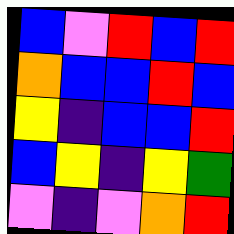[["blue", "violet", "red", "blue", "red"], ["orange", "blue", "blue", "red", "blue"], ["yellow", "indigo", "blue", "blue", "red"], ["blue", "yellow", "indigo", "yellow", "green"], ["violet", "indigo", "violet", "orange", "red"]]